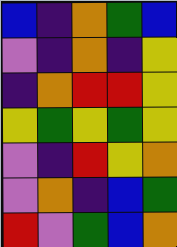[["blue", "indigo", "orange", "green", "blue"], ["violet", "indigo", "orange", "indigo", "yellow"], ["indigo", "orange", "red", "red", "yellow"], ["yellow", "green", "yellow", "green", "yellow"], ["violet", "indigo", "red", "yellow", "orange"], ["violet", "orange", "indigo", "blue", "green"], ["red", "violet", "green", "blue", "orange"]]